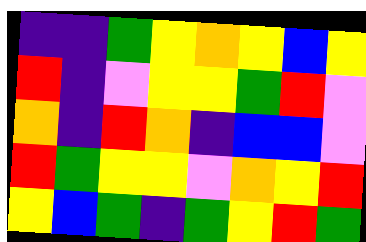[["indigo", "indigo", "green", "yellow", "orange", "yellow", "blue", "yellow"], ["red", "indigo", "violet", "yellow", "yellow", "green", "red", "violet"], ["orange", "indigo", "red", "orange", "indigo", "blue", "blue", "violet"], ["red", "green", "yellow", "yellow", "violet", "orange", "yellow", "red"], ["yellow", "blue", "green", "indigo", "green", "yellow", "red", "green"]]